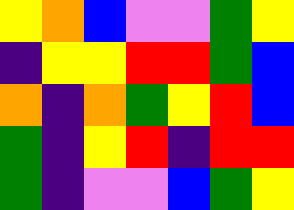[["yellow", "orange", "blue", "violet", "violet", "green", "yellow"], ["indigo", "yellow", "yellow", "red", "red", "green", "blue"], ["orange", "indigo", "orange", "green", "yellow", "red", "blue"], ["green", "indigo", "yellow", "red", "indigo", "red", "red"], ["green", "indigo", "violet", "violet", "blue", "green", "yellow"]]